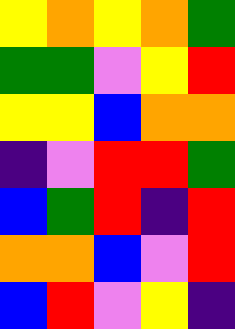[["yellow", "orange", "yellow", "orange", "green"], ["green", "green", "violet", "yellow", "red"], ["yellow", "yellow", "blue", "orange", "orange"], ["indigo", "violet", "red", "red", "green"], ["blue", "green", "red", "indigo", "red"], ["orange", "orange", "blue", "violet", "red"], ["blue", "red", "violet", "yellow", "indigo"]]